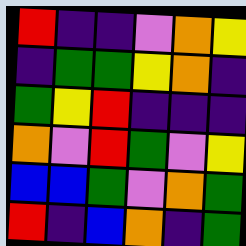[["red", "indigo", "indigo", "violet", "orange", "yellow"], ["indigo", "green", "green", "yellow", "orange", "indigo"], ["green", "yellow", "red", "indigo", "indigo", "indigo"], ["orange", "violet", "red", "green", "violet", "yellow"], ["blue", "blue", "green", "violet", "orange", "green"], ["red", "indigo", "blue", "orange", "indigo", "green"]]